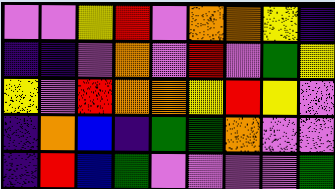[["violet", "violet", "yellow", "red", "violet", "orange", "orange", "yellow", "indigo"], ["indigo", "indigo", "violet", "orange", "violet", "red", "violet", "green", "yellow"], ["yellow", "violet", "red", "orange", "orange", "yellow", "red", "yellow", "violet"], ["indigo", "orange", "blue", "indigo", "green", "green", "orange", "violet", "violet"], ["indigo", "red", "blue", "green", "violet", "violet", "violet", "violet", "green"]]